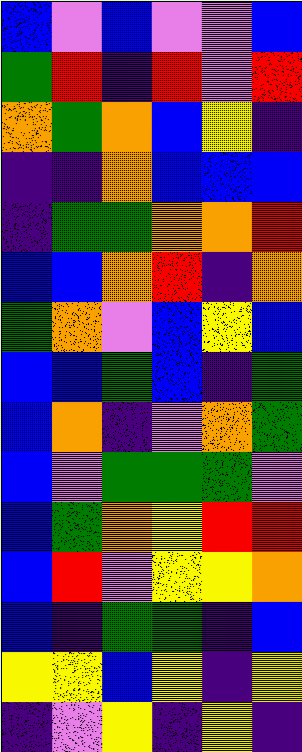[["blue", "violet", "blue", "violet", "violet", "blue"], ["green", "red", "indigo", "red", "violet", "red"], ["orange", "green", "orange", "blue", "yellow", "indigo"], ["indigo", "indigo", "orange", "blue", "blue", "blue"], ["indigo", "green", "green", "orange", "orange", "red"], ["blue", "blue", "orange", "red", "indigo", "orange"], ["green", "orange", "violet", "blue", "yellow", "blue"], ["blue", "blue", "green", "blue", "indigo", "green"], ["blue", "orange", "indigo", "violet", "orange", "green"], ["blue", "violet", "green", "green", "green", "violet"], ["blue", "green", "orange", "yellow", "red", "red"], ["blue", "red", "violet", "yellow", "yellow", "orange"], ["blue", "indigo", "green", "green", "indigo", "blue"], ["yellow", "yellow", "blue", "yellow", "indigo", "yellow"], ["indigo", "violet", "yellow", "indigo", "yellow", "indigo"]]